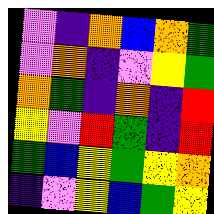[["violet", "indigo", "orange", "blue", "orange", "green"], ["violet", "orange", "indigo", "violet", "yellow", "green"], ["orange", "green", "indigo", "orange", "indigo", "red"], ["yellow", "violet", "red", "green", "indigo", "red"], ["green", "blue", "yellow", "green", "yellow", "orange"], ["indigo", "violet", "yellow", "blue", "green", "yellow"]]